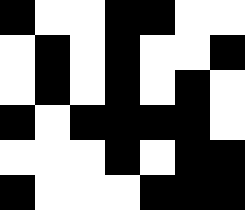[["black", "white", "white", "black", "black", "white", "white"], ["white", "black", "white", "black", "white", "white", "black"], ["white", "black", "white", "black", "white", "black", "white"], ["black", "white", "black", "black", "black", "black", "white"], ["white", "white", "white", "black", "white", "black", "black"], ["black", "white", "white", "white", "black", "black", "black"]]